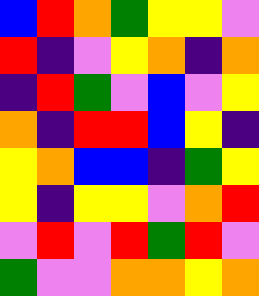[["blue", "red", "orange", "green", "yellow", "yellow", "violet"], ["red", "indigo", "violet", "yellow", "orange", "indigo", "orange"], ["indigo", "red", "green", "violet", "blue", "violet", "yellow"], ["orange", "indigo", "red", "red", "blue", "yellow", "indigo"], ["yellow", "orange", "blue", "blue", "indigo", "green", "yellow"], ["yellow", "indigo", "yellow", "yellow", "violet", "orange", "red"], ["violet", "red", "violet", "red", "green", "red", "violet"], ["green", "violet", "violet", "orange", "orange", "yellow", "orange"]]